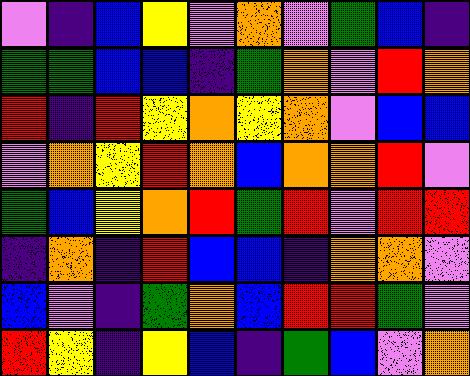[["violet", "indigo", "blue", "yellow", "violet", "orange", "violet", "green", "blue", "indigo"], ["green", "green", "blue", "blue", "indigo", "green", "orange", "violet", "red", "orange"], ["red", "indigo", "red", "yellow", "orange", "yellow", "orange", "violet", "blue", "blue"], ["violet", "orange", "yellow", "red", "orange", "blue", "orange", "orange", "red", "violet"], ["green", "blue", "yellow", "orange", "red", "green", "red", "violet", "red", "red"], ["indigo", "orange", "indigo", "red", "blue", "blue", "indigo", "orange", "orange", "violet"], ["blue", "violet", "indigo", "green", "orange", "blue", "red", "red", "green", "violet"], ["red", "yellow", "indigo", "yellow", "blue", "indigo", "green", "blue", "violet", "orange"]]